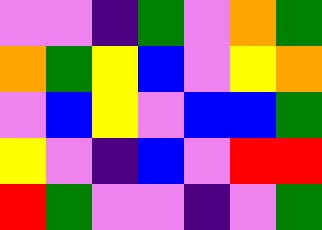[["violet", "violet", "indigo", "green", "violet", "orange", "green"], ["orange", "green", "yellow", "blue", "violet", "yellow", "orange"], ["violet", "blue", "yellow", "violet", "blue", "blue", "green"], ["yellow", "violet", "indigo", "blue", "violet", "red", "red"], ["red", "green", "violet", "violet", "indigo", "violet", "green"]]